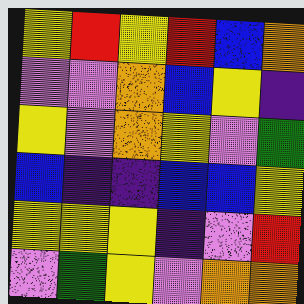[["yellow", "red", "yellow", "red", "blue", "orange"], ["violet", "violet", "orange", "blue", "yellow", "indigo"], ["yellow", "violet", "orange", "yellow", "violet", "green"], ["blue", "indigo", "indigo", "blue", "blue", "yellow"], ["yellow", "yellow", "yellow", "indigo", "violet", "red"], ["violet", "green", "yellow", "violet", "orange", "orange"]]